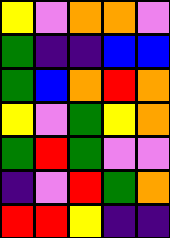[["yellow", "violet", "orange", "orange", "violet"], ["green", "indigo", "indigo", "blue", "blue"], ["green", "blue", "orange", "red", "orange"], ["yellow", "violet", "green", "yellow", "orange"], ["green", "red", "green", "violet", "violet"], ["indigo", "violet", "red", "green", "orange"], ["red", "red", "yellow", "indigo", "indigo"]]